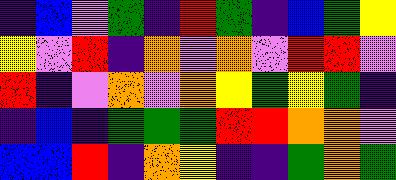[["indigo", "blue", "violet", "green", "indigo", "red", "green", "indigo", "blue", "green", "yellow"], ["yellow", "violet", "red", "indigo", "orange", "violet", "orange", "violet", "red", "red", "violet"], ["red", "indigo", "violet", "orange", "violet", "orange", "yellow", "green", "yellow", "green", "indigo"], ["indigo", "blue", "indigo", "green", "green", "green", "red", "red", "orange", "orange", "violet"], ["blue", "blue", "red", "indigo", "orange", "yellow", "indigo", "indigo", "green", "orange", "green"]]